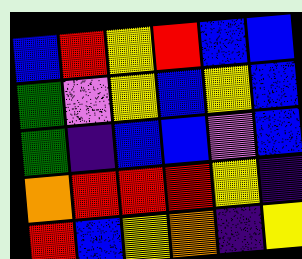[["blue", "red", "yellow", "red", "blue", "blue"], ["green", "violet", "yellow", "blue", "yellow", "blue"], ["green", "indigo", "blue", "blue", "violet", "blue"], ["orange", "red", "red", "red", "yellow", "indigo"], ["red", "blue", "yellow", "orange", "indigo", "yellow"]]